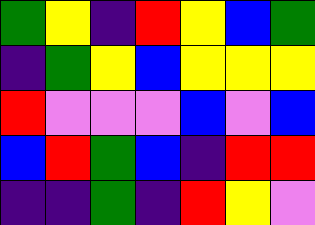[["green", "yellow", "indigo", "red", "yellow", "blue", "green"], ["indigo", "green", "yellow", "blue", "yellow", "yellow", "yellow"], ["red", "violet", "violet", "violet", "blue", "violet", "blue"], ["blue", "red", "green", "blue", "indigo", "red", "red"], ["indigo", "indigo", "green", "indigo", "red", "yellow", "violet"]]